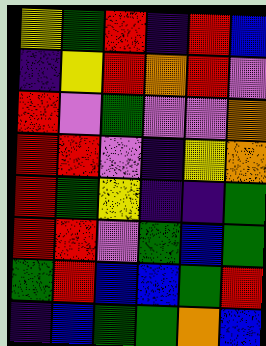[["yellow", "green", "red", "indigo", "red", "blue"], ["indigo", "yellow", "red", "orange", "red", "violet"], ["red", "violet", "green", "violet", "violet", "orange"], ["red", "red", "violet", "indigo", "yellow", "orange"], ["red", "green", "yellow", "indigo", "indigo", "green"], ["red", "red", "violet", "green", "blue", "green"], ["green", "red", "blue", "blue", "green", "red"], ["indigo", "blue", "green", "green", "orange", "blue"]]